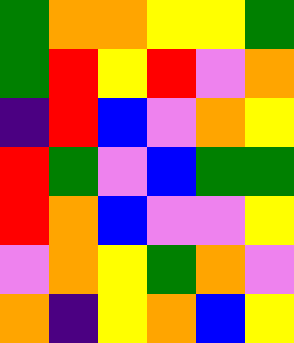[["green", "orange", "orange", "yellow", "yellow", "green"], ["green", "red", "yellow", "red", "violet", "orange"], ["indigo", "red", "blue", "violet", "orange", "yellow"], ["red", "green", "violet", "blue", "green", "green"], ["red", "orange", "blue", "violet", "violet", "yellow"], ["violet", "orange", "yellow", "green", "orange", "violet"], ["orange", "indigo", "yellow", "orange", "blue", "yellow"]]